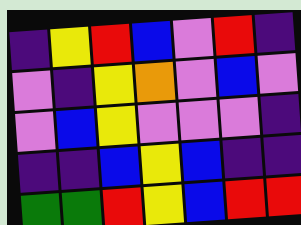[["indigo", "yellow", "red", "blue", "violet", "red", "indigo"], ["violet", "indigo", "yellow", "orange", "violet", "blue", "violet"], ["violet", "blue", "yellow", "violet", "violet", "violet", "indigo"], ["indigo", "indigo", "blue", "yellow", "blue", "indigo", "indigo"], ["green", "green", "red", "yellow", "blue", "red", "red"]]